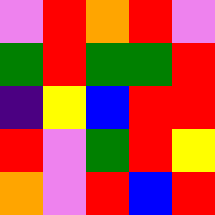[["violet", "red", "orange", "red", "violet"], ["green", "red", "green", "green", "red"], ["indigo", "yellow", "blue", "red", "red"], ["red", "violet", "green", "red", "yellow"], ["orange", "violet", "red", "blue", "red"]]